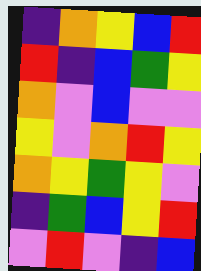[["indigo", "orange", "yellow", "blue", "red"], ["red", "indigo", "blue", "green", "yellow"], ["orange", "violet", "blue", "violet", "violet"], ["yellow", "violet", "orange", "red", "yellow"], ["orange", "yellow", "green", "yellow", "violet"], ["indigo", "green", "blue", "yellow", "red"], ["violet", "red", "violet", "indigo", "blue"]]